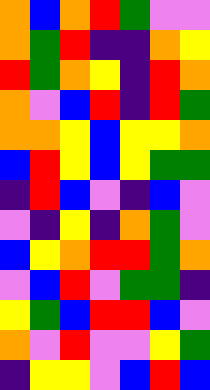[["orange", "blue", "orange", "red", "green", "violet", "violet"], ["orange", "green", "red", "indigo", "indigo", "orange", "yellow"], ["red", "green", "orange", "yellow", "indigo", "red", "orange"], ["orange", "violet", "blue", "red", "indigo", "red", "green"], ["orange", "orange", "yellow", "blue", "yellow", "yellow", "orange"], ["blue", "red", "yellow", "blue", "yellow", "green", "green"], ["indigo", "red", "blue", "violet", "indigo", "blue", "violet"], ["violet", "indigo", "yellow", "indigo", "orange", "green", "violet"], ["blue", "yellow", "orange", "red", "red", "green", "orange"], ["violet", "blue", "red", "violet", "green", "green", "indigo"], ["yellow", "green", "blue", "red", "red", "blue", "violet"], ["orange", "violet", "red", "violet", "violet", "yellow", "green"], ["indigo", "yellow", "yellow", "violet", "blue", "red", "blue"]]